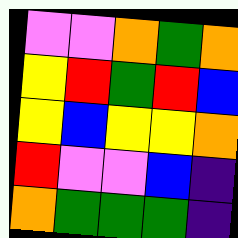[["violet", "violet", "orange", "green", "orange"], ["yellow", "red", "green", "red", "blue"], ["yellow", "blue", "yellow", "yellow", "orange"], ["red", "violet", "violet", "blue", "indigo"], ["orange", "green", "green", "green", "indigo"]]